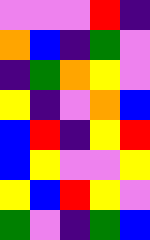[["violet", "violet", "violet", "red", "indigo"], ["orange", "blue", "indigo", "green", "violet"], ["indigo", "green", "orange", "yellow", "violet"], ["yellow", "indigo", "violet", "orange", "blue"], ["blue", "red", "indigo", "yellow", "red"], ["blue", "yellow", "violet", "violet", "yellow"], ["yellow", "blue", "red", "yellow", "violet"], ["green", "violet", "indigo", "green", "blue"]]